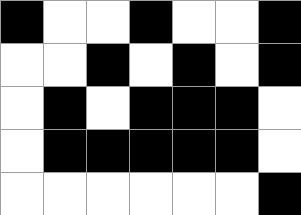[["black", "white", "white", "black", "white", "white", "black"], ["white", "white", "black", "white", "black", "white", "black"], ["white", "black", "white", "black", "black", "black", "white"], ["white", "black", "black", "black", "black", "black", "white"], ["white", "white", "white", "white", "white", "white", "black"]]